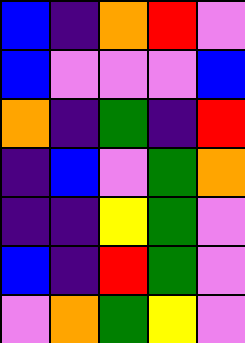[["blue", "indigo", "orange", "red", "violet"], ["blue", "violet", "violet", "violet", "blue"], ["orange", "indigo", "green", "indigo", "red"], ["indigo", "blue", "violet", "green", "orange"], ["indigo", "indigo", "yellow", "green", "violet"], ["blue", "indigo", "red", "green", "violet"], ["violet", "orange", "green", "yellow", "violet"]]